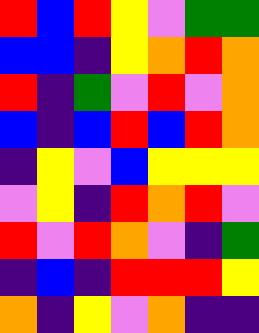[["red", "blue", "red", "yellow", "violet", "green", "green"], ["blue", "blue", "indigo", "yellow", "orange", "red", "orange"], ["red", "indigo", "green", "violet", "red", "violet", "orange"], ["blue", "indigo", "blue", "red", "blue", "red", "orange"], ["indigo", "yellow", "violet", "blue", "yellow", "yellow", "yellow"], ["violet", "yellow", "indigo", "red", "orange", "red", "violet"], ["red", "violet", "red", "orange", "violet", "indigo", "green"], ["indigo", "blue", "indigo", "red", "red", "red", "yellow"], ["orange", "indigo", "yellow", "violet", "orange", "indigo", "indigo"]]